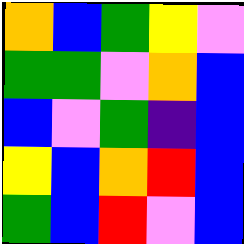[["orange", "blue", "green", "yellow", "violet"], ["green", "green", "violet", "orange", "blue"], ["blue", "violet", "green", "indigo", "blue"], ["yellow", "blue", "orange", "red", "blue"], ["green", "blue", "red", "violet", "blue"]]